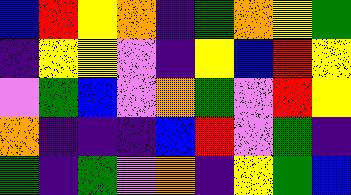[["blue", "red", "yellow", "orange", "indigo", "green", "orange", "yellow", "green"], ["indigo", "yellow", "yellow", "violet", "indigo", "yellow", "blue", "red", "yellow"], ["violet", "green", "blue", "violet", "orange", "green", "violet", "red", "yellow"], ["orange", "indigo", "indigo", "indigo", "blue", "red", "violet", "green", "indigo"], ["green", "indigo", "green", "violet", "orange", "indigo", "yellow", "green", "blue"]]